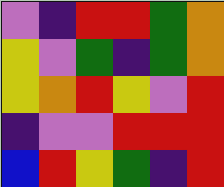[["violet", "indigo", "red", "red", "green", "orange"], ["yellow", "violet", "green", "indigo", "green", "orange"], ["yellow", "orange", "red", "yellow", "violet", "red"], ["indigo", "violet", "violet", "red", "red", "red"], ["blue", "red", "yellow", "green", "indigo", "red"]]